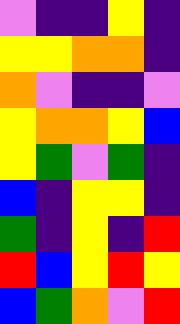[["violet", "indigo", "indigo", "yellow", "indigo"], ["yellow", "yellow", "orange", "orange", "indigo"], ["orange", "violet", "indigo", "indigo", "violet"], ["yellow", "orange", "orange", "yellow", "blue"], ["yellow", "green", "violet", "green", "indigo"], ["blue", "indigo", "yellow", "yellow", "indigo"], ["green", "indigo", "yellow", "indigo", "red"], ["red", "blue", "yellow", "red", "yellow"], ["blue", "green", "orange", "violet", "red"]]